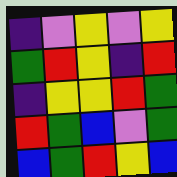[["indigo", "violet", "yellow", "violet", "yellow"], ["green", "red", "yellow", "indigo", "red"], ["indigo", "yellow", "yellow", "red", "green"], ["red", "green", "blue", "violet", "green"], ["blue", "green", "red", "yellow", "blue"]]